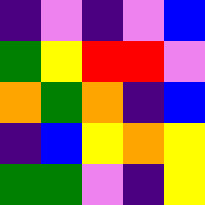[["indigo", "violet", "indigo", "violet", "blue"], ["green", "yellow", "red", "red", "violet"], ["orange", "green", "orange", "indigo", "blue"], ["indigo", "blue", "yellow", "orange", "yellow"], ["green", "green", "violet", "indigo", "yellow"]]